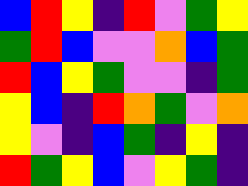[["blue", "red", "yellow", "indigo", "red", "violet", "green", "yellow"], ["green", "red", "blue", "violet", "violet", "orange", "blue", "green"], ["red", "blue", "yellow", "green", "violet", "violet", "indigo", "green"], ["yellow", "blue", "indigo", "red", "orange", "green", "violet", "orange"], ["yellow", "violet", "indigo", "blue", "green", "indigo", "yellow", "indigo"], ["red", "green", "yellow", "blue", "violet", "yellow", "green", "indigo"]]